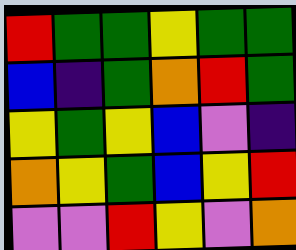[["red", "green", "green", "yellow", "green", "green"], ["blue", "indigo", "green", "orange", "red", "green"], ["yellow", "green", "yellow", "blue", "violet", "indigo"], ["orange", "yellow", "green", "blue", "yellow", "red"], ["violet", "violet", "red", "yellow", "violet", "orange"]]